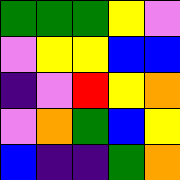[["green", "green", "green", "yellow", "violet"], ["violet", "yellow", "yellow", "blue", "blue"], ["indigo", "violet", "red", "yellow", "orange"], ["violet", "orange", "green", "blue", "yellow"], ["blue", "indigo", "indigo", "green", "orange"]]